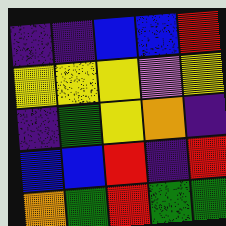[["indigo", "indigo", "blue", "blue", "red"], ["yellow", "yellow", "yellow", "violet", "yellow"], ["indigo", "green", "yellow", "orange", "indigo"], ["blue", "blue", "red", "indigo", "red"], ["orange", "green", "red", "green", "green"]]